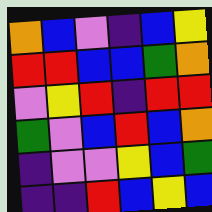[["orange", "blue", "violet", "indigo", "blue", "yellow"], ["red", "red", "blue", "blue", "green", "orange"], ["violet", "yellow", "red", "indigo", "red", "red"], ["green", "violet", "blue", "red", "blue", "orange"], ["indigo", "violet", "violet", "yellow", "blue", "green"], ["indigo", "indigo", "red", "blue", "yellow", "blue"]]